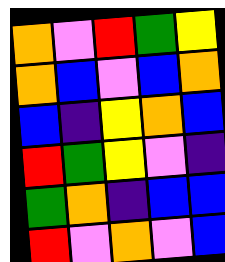[["orange", "violet", "red", "green", "yellow"], ["orange", "blue", "violet", "blue", "orange"], ["blue", "indigo", "yellow", "orange", "blue"], ["red", "green", "yellow", "violet", "indigo"], ["green", "orange", "indigo", "blue", "blue"], ["red", "violet", "orange", "violet", "blue"]]